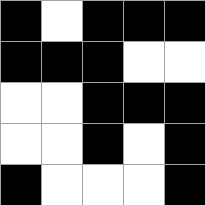[["black", "white", "black", "black", "black"], ["black", "black", "black", "white", "white"], ["white", "white", "black", "black", "black"], ["white", "white", "black", "white", "black"], ["black", "white", "white", "white", "black"]]